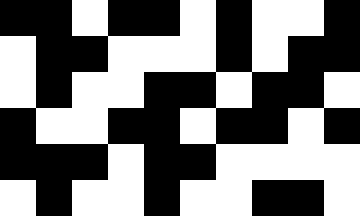[["black", "black", "white", "black", "black", "white", "black", "white", "white", "black"], ["white", "black", "black", "white", "white", "white", "black", "white", "black", "black"], ["white", "black", "white", "white", "black", "black", "white", "black", "black", "white"], ["black", "white", "white", "black", "black", "white", "black", "black", "white", "black"], ["black", "black", "black", "white", "black", "black", "white", "white", "white", "white"], ["white", "black", "white", "white", "black", "white", "white", "black", "black", "white"]]